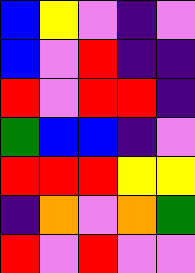[["blue", "yellow", "violet", "indigo", "violet"], ["blue", "violet", "red", "indigo", "indigo"], ["red", "violet", "red", "red", "indigo"], ["green", "blue", "blue", "indigo", "violet"], ["red", "red", "red", "yellow", "yellow"], ["indigo", "orange", "violet", "orange", "green"], ["red", "violet", "red", "violet", "violet"]]